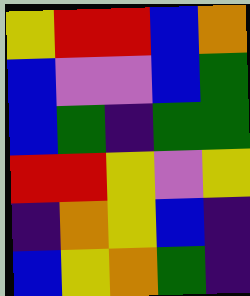[["yellow", "red", "red", "blue", "orange"], ["blue", "violet", "violet", "blue", "green"], ["blue", "green", "indigo", "green", "green"], ["red", "red", "yellow", "violet", "yellow"], ["indigo", "orange", "yellow", "blue", "indigo"], ["blue", "yellow", "orange", "green", "indigo"]]